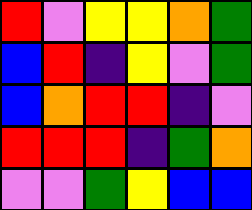[["red", "violet", "yellow", "yellow", "orange", "green"], ["blue", "red", "indigo", "yellow", "violet", "green"], ["blue", "orange", "red", "red", "indigo", "violet"], ["red", "red", "red", "indigo", "green", "orange"], ["violet", "violet", "green", "yellow", "blue", "blue"]]